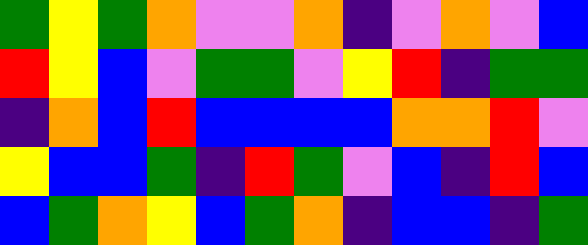[["green", "yellow", "green", "orange", "violet", "violet", "orange", "indigo", "violet", "orange", "violet", "blue"], ["red", "yellow", "blue", "violet", "green", "green", "violet", "yellow", "red", "indigo", "green", "green"], ["indigo", "orange", "blue", "red", "blue", "blue", "blue", "blue", "orange", "orange", "red", "violet"], ["yellow", "blue", "blue", "green", "indigo", "red", "green", "violet", "blue", "indigo", "red", "blue"], ["blue", "green", "orange", "yellow", "blue", "green", "orange", "indigo", "blue", "blue", "indigo", "green"]]